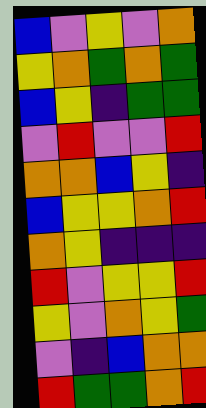[["blue", "violet", "yellow", "violet", "orange"], ["yellow", "orange", "green", "orange", "green"], ["blue", "yellow", "indigo", "green", "green"], ["violet", "red", "violet", "violet", "red"], ["orange", "orange", "blue", "yellow", "indigo"], ["blue", "yellow", "yellow", "orange", "red"], ["orange", "yellow", "indigo", "indigo", "indigo"], ["red", "violet", "yellow", "yellow", "red"], ["yellow", "violet", "orange", "yellow", "green"], ["violet", "indigo", "blue", "orange", "orange"], ["red", "green", "green", "orange", "red"]]